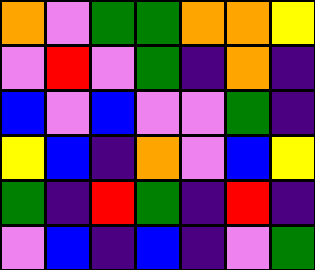[["orange", "violet", "green", "green", "orange", "orange", "yellow"], ["violet", "red", "violet", "green", "indigo", "orange", "indigo"], ["blue", "violet", "blue", "violet", "violet", "green", "indigo"], ["yellow", "blue", "indigo", "orange", "violet", "blue", "yellow"], ["green", "indigo", "red", "green", "indigo", "red", "indigo"], ["violet", "blue", "indigo", "blue", "indigo", "violet", "green"]]